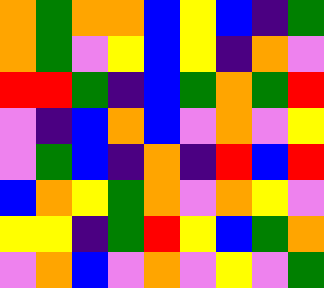[["orange", "green", "orange", "orange", "blue", "yellow", "blue", "indigo", "green"], ["orange", "green", "violet", "yellow", "blue", "yellow", "indigo", "orange", "violet"], ["red", "red", "green", "indigo", "blue", "green", "orange", "green", "red"], ["violet", "indigo", "blue", "orange", "blue", "violet", "orange", "violet", "yellow"], ["violet", "green", "blue", "indigo", "orange", "indigo", "red", "blue", "red"], ["blue", "orange", "yellow", "green", "orange", "violet", "orange", "yellow", "violet"], ["yellow", "yellow", "indigo", "green", "red", "yellow", "blue", "green", "orange"], ["violet", "orange", "blue", "violet", "orange", "violet", "yellow", "violet", "green"]]